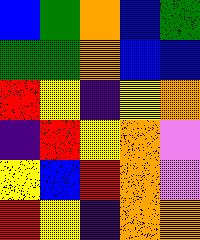[["blue", "green", "orange", "blue", "green"], ["green", "green", "orange", "blue", "blue"], ["red", "yellow", "indigo", "yellow", "orange"], ["indigo", "red", "yellow", "orange", "violet"], ["yellow", "blue", "red", "orange", "violet"], ["red", "yellow", "indigo", "orange", "orange"]]